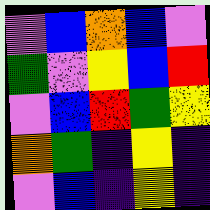[["violet", "blue", "orange", "blue", "violet"], ["green", "violet", "yellow", "blue", "red"], ["violet", "blue", "red", "green", "yellow"], ["orange", "green", "indigo", "yellow", "indigo"], ["violet", "blue", "indigo", "yellow", "indigo"]]